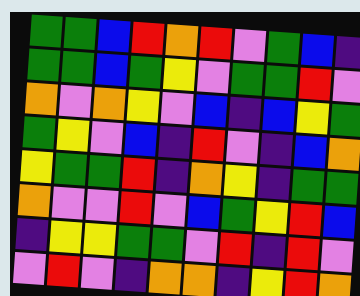[["green", "green", "blue", "red", "orange", "red", "violet", "green", "blue", "indigo"], ["green", "green", "blue", "green", "yellow", "violet", "green", "green", "red", "violet"], ["orange", "violet", "orange", "yellow", "violet", "blue", "indigo", "blue", "yellow", "green"], ["green", "yellow", "violet", "blue", "indigo", "red", "violet", "indigo", "blue", "orange"], ["yellow", "green", "green", "red", "indigo", "orange", "yellow", "indigo", "green", "green"], ["orange", "violet", "violet", "red", "violet", "blue", "green", "yellow", "red", "blue"], ["indigo", "yellow", "yellow", "green", "green", "violet", "red", "indigo", "red", "violet"], ["violet", "red", "violet", "indigo", "orange", "orange", "indigo", "yellow", "red", "orange"]]